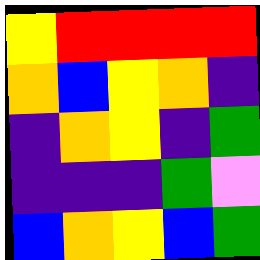[["yellow", "red", "red", "red", "red"], ["orange", "blue", "yellow", "orange", "indigo"], ["indigo", "orange", "yellow", "indigo", "green"], ["indigo", "indigo", "indigo", "green", "violet"], ["blue", "orange", "yellow", "blue", "green"]]